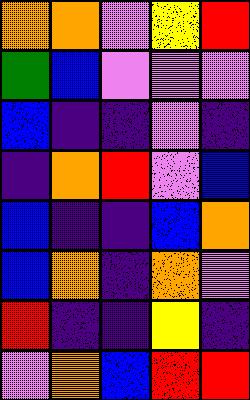[["orange", "orange", "violet", "yellow", "red"], ["green", "blue", "violet", "violet", "violet"], ["blue", "indigo", "indigo", "violet", "indigo"], ["indigo", "orange", "red", "violet", "blue"], ["blue", "indigo", "indigo", "blue", "orange"], ["blue", "orange", "indigo", "orange", "violet"], ["red", "indigo", "indigo", "yellow", "indigo"], ["violet", "orange", "blue", "red", "red"]]